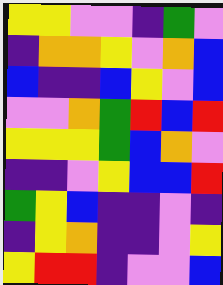[["yellow", "yellow", "violet", "violet", "indigo", "green", "violet"], ["indigo", "orange", "orange", "yellow", "violet", "orange", "blue"], ["blue", "indigo", "indigo", "blue", "yellow", "violet", "blue"], ["violet", "violet", "orange", "green", "red", "blue", "red"], ["yellow", "yellow", "yellow", "green", "blue", "orange", "violet"], ["indigo", "indigo", "violet", "yellow", "blue", "blue", "red"], ["green", "yellow", "blue", "indigo", "indigo", "violet", "indigo"], ["indigo", "yellow", "orange", "indigo", "indigo", "violet", "yellow"], ["yellow", "red", "red", "indigo", "violet", "violet", "blue"]]